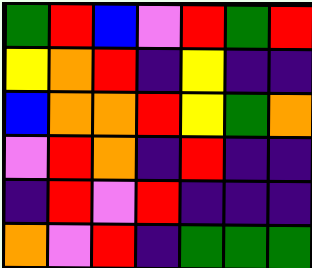[["green", "red", "blue", "violet", "red", "green", "red"], ["yellow", "orange", "red", "indigo", "yellow", "indigo", "indigo"], ["blue", "orange", "orange", "red", "yellow", "green", "orange"], ["violet", "red", "orange", "indigo", "red", "indigo", "indigo"], ["indigo", "red", "violet", "red", "indigo", "indigo", "indigo"], ["orange", "violet", "red", "indigo", "green", "green", "green"]]